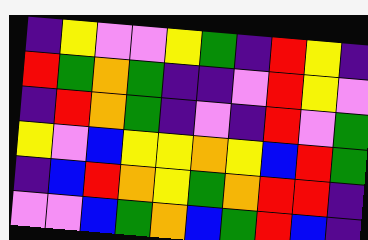[["indigo", "yellow", "violet", "violet", "yellow", "green", "indigo", "red", "yellow", "indigo"], ["red", "green", "orange", "green", "indigo", "indigo", "violet", "red", "yellow", "violet"], ["indigo", "red", "orange", "green", "indigo", "violet", "indigo", "red", "violet", "green"], ["yellow", "violet", "blue", "yellow", "yellow", "orange", "yellow", "blue", "red", "green"], ["indigo", "blue", "red", "orange", "yellow", "green", "orange", "red", "red", "indigo"], ["violet", "violet", "blue", "green", "orange", "blue", "green", "red", "blue", "indigo"]]